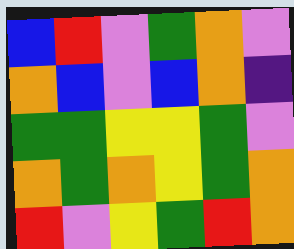[["blue", "red", "violet", "green", "orange", "violet"], ["orange", "blue", "violet", "blue", "orange", "indigo"], ["green", "green", "yellow", "yellow", "green", "violet"], ["orange", "green", "orange", "yellow", "green", "orange"], ["red", "violet", "yellow", "green", "red", "orange"]]